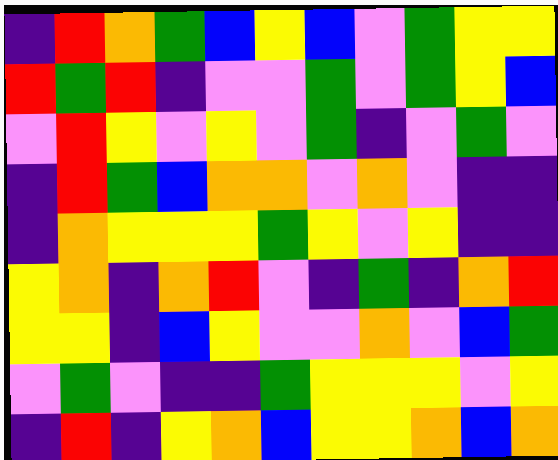[["indigo", "red", "orange", "green", "blue", "yellow", "blue", "violet", "green", "yellow", "yellow"], ["red", "green", "red", "indigo", "violet", "violet", "green", "violet", "green", "yellow", "blue"], ["violet", "red", "yellow", "violet", "yellow", "violet", "green", "indigo", "violet", "green", "violet"], ["indigo", "red", "green", "blue", "orange", "orange", "violet", "orange", "violet", "indigo", "indigo"], ["indigo", "orange", "yellow", "yellow", "yellow", "green", "yellow", "violet", "yellow", "indigo", "indigo"], ["yellow", "orange", "indigo", "orange", "red", "violet", "indigo", "green", "indigo", "orange", "red"], ["yellow", "yellow", "indigo", "blue", "yellow", "violet", "violet", "orange", "violet", "blue", "green"], ["violet", "green", "violet", "indigo", "indigo", "green", "yellow", "yellow", "yellow", "violet", "yellow"], ["indigo", "red", "indigo", "yellow", "orange", "blue", "yellow", "yellow", "orange", "blue", "orange"]]